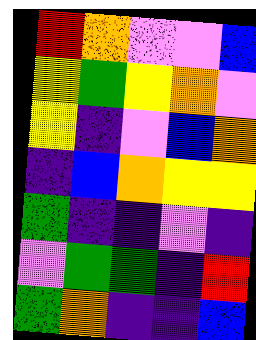[["red", "orange", "violet", "violet", "blue"], ["yellow", "green", "yellow", "orange", "violet"], ["yellow", "indigo", "violet", "blue", "orange"], ["indigo", "blue", "orange", "yellow", "yellow"], ["green", "indigo", "indigo", "violet", "indigo"], ["violet", "green", "green", "indigo", "red"], ["green", "orange", "indigo", "indigo", "blue"]]